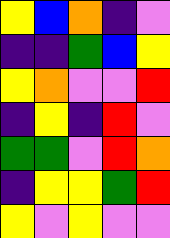[["yellow", "blue", "orange", "indigo", "violet"], ["indigo", "indigo", "green", "blue", "yellow"], ["yellow", "orange", "violet", "violet", "red"], ["indigo", "yellow", "indigo", "red", "violet"], ["green", "green", "violet", "red", "orange"], ["indigo", "yellow", "yellow", "green", "red"], ["yellow", "violet", "yellow", "violet", "violet"]]